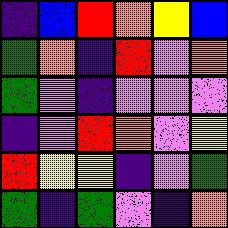[["indigo", "blue", "red", "orange", "yellow", "blue"], ["green", "orange", "indigo", "red", "violet", "orange"], ["green", "violet", "indigo", "violet", "violet", "violet"], ["indigo", "violet", "red", "orange", "violet", "yellow"], ["red", "yellow", "yellow", "indigo", "violet", "green"], ["green", "indigo", "green", "violet", "indigo", "orange"]]